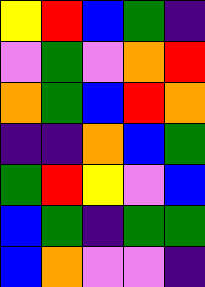[["yellow", "red", "blue", "green", "indigo"], ["violet", "green", "violet", "orange", "red"], ["orange", "green", "blue", "red", "orange"], ["indigo", "indigo", "orange", "blue", "green"], ["green", "red", "yellow", "violet", "blue"], ["blue", "green", "indigo", "green", "green"], ["blue", "orange", "violet", "violet", "indigo"]]